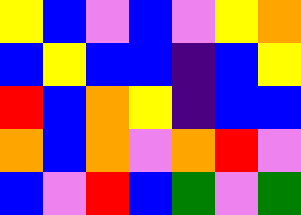[["yellow", "blue", "violet", "blue", "violet", "yellow", "orange"], ["blue", "yellow", "blue", "blue", "indigo", "blue", "yellow"], ["red", "blue", "orange", "yellow", "indigo", "blue", "blue"], ["orange", "blue", "orange", "violet", "orange", "red", "violet"], ["blue", "violet", "red", "blue", "green", "violet", "green"]]